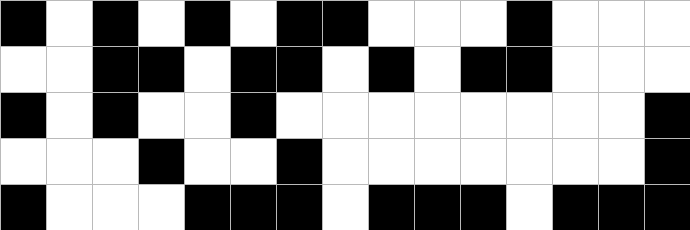[["black", "white", "black", "white", "black", "white", "black", "black", "white", "white", "white", "black", "white", "white", "white"], ["white", "white", "black", "black", "white", "black", "black", "white", "black", "white", "black", "black", "white", "white", "white"], ["black", "white", "black", "white", "white", "black", "white", "white", "white", "white", "white", "white", "white", "white", "black"], ["white", "white", "white", "black", "white", "white", "black", "white", "white", "white", "white", "white", "white", "white", "black"], ["black", "white", "white", "white", "black", "black", "black", "white", "black", "black", "black", "white", "black", "black", "black"]]